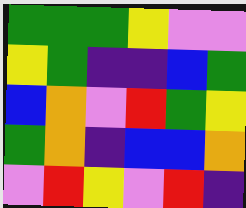[["green", "green", "green", "yellow", "violet", "violet"], ["yellow", "green", "indigo", "indigo", "blue", "green"], ["blue", "orange", "violet", "red", "green", "yellow"], ["green", "orange", "indigo", "blue", "blue", "orange"], ["violet", "red", "yellow", "violet", "red", "indigo"]]